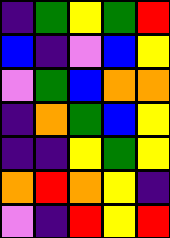[["indigo", "green", "yellow", "green", "red"], ["blue", "indigo", "violet", "blue", "yellow"], ["violet", "green", "blue", "orange", "orange"], ["indigo", "orange", "green", "blue", "yellow"], ["indigo", "indigo", "yellow", "green", "yellow"], ["orange", "red", "orange", "yellow", "indigo"], ["violet", "indigo", "red", "yellow", "red"]]